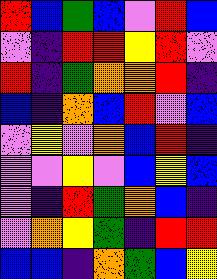[["red", "blue", "green", "blue", "violet", "red", "blue"], ["violet", "indigo", "red", "red", "yellow", "red", "violet"], ["red", "indigo", "green", "orange", "orange", "red", "indigo"], ["blue", "indigo", "orange", "blue", "red", "violet", "blue"], ["violet", "yellow", "violet", "orange", "blue", "red", "indigo"], ["violet", "violet", "yellow", "violet", "blue", "yellow", "blue"], ["violet", "indigo", "red", "green", "orange", "blue", "indigo"], ["violet", "orange", "yellow", "green", "indigo", "red", "red"], ["blue", "blue", "indigo", "orange", "green", "blue", "yellow"]]